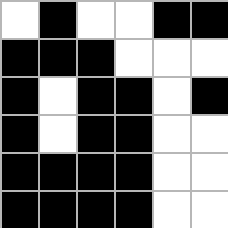[["white", "black", "white", "white", "black", "black"], ["black", "black", "black", "white", "white", "white"], ["black", "white", "black", "black", "white", "black"], ["black", "white", "black", "black", "white", "white"], ["black", "black", "black", "black", "white", "white"], ["black", "black", "black", "black", "white", "white"]]